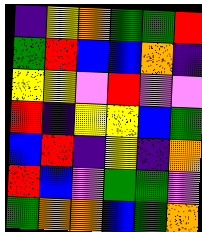[["indigo", "yellow", "orange", "green", "green", "red"], ["green", "red", "blue", "blue", "orange", "indigo"], ["yellow", "yellow", "violet", "red", "violet", "violet"], ["red", "indigo", "yellow", "yellow", "blue", "green"], ["blue", "red", "indigo", "yellow", "indigo", "orange"], ["red", "blue", "violet", "green", "green", "violet"], ["green", "orange", "orange", "blue", "green", "orange"]]